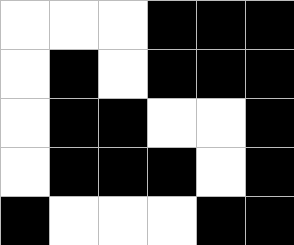[["white", "white", "white", "black", "black", "black"], ["white", "black", "white", "black", "black", "black"], ["white", "black", "black", "white", "white", "black"], ["white", "black", "black", "black", "white", "black"], ["black", "white", "white", "white", "black", "black"]]